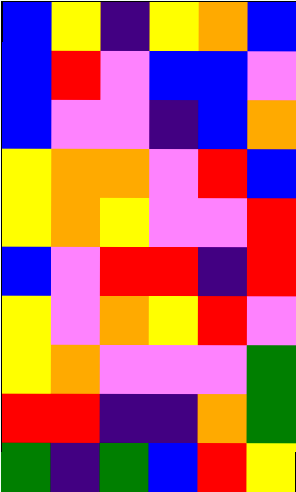[["blue", "yellow", "indigo", "yellow", "orange", "blue"], ["blue", "red", "violet", "blue", "blue", "violet"], ["blue", "violet", "violet", "indigo", "blue", "orange"], ["yellow", "orange", "orange", "violet", "red", "blue"], ["yellow", "orange", "yellow", "violet", "violet", "red"], ["blue", "violet", "red", "red", "indigo", "red"], ["yellow", "violet", "orange", "yellow", "red", "violet"], ["yellow", "orange", "violet", "violet", "violet", "green"], ["red", "red", "indigo", "indigo", "orange", "green"], ["green", "indigo", "green", "blue", "red", "yellow"]]